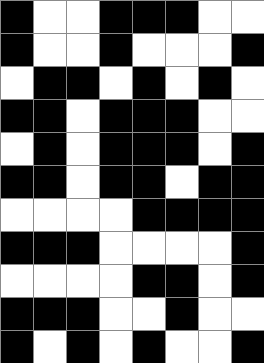[["black", "white", "white", "black", "black", "black", "white", "white"], ["black", "white", "white", "black", "white", "white", "white", "black"], ["white", "black", "black", "white", "black", "white", "black", "white"], ["black", "black", "white", "black", "black", "black", "white", "white"], ["white", "black", "white", "black", "black", "black", "white", "black"], ["black", "black", "white", "black", "black", "white", "black", "black"], ["white", "white", "white", "white", "black", "black", "black", "black"], ["black", "black", "black", "white", "white", "white", "white", "black"], ["white", "white", "white", "white", "black", "black", "white", "black"], ["black", "black", "black", "white", "white", "black", "white", "white"], ["black", "white", "black", "white", "black", "white", "white", "black"]]